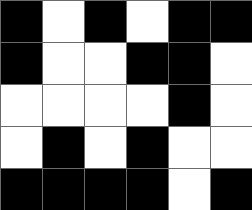[["black", "white", "black", "white", "black", "black"], ["black", "white", "white", "black", "black", "white"], ["white", "white", "white", "white", "black", "white"], ["white", "black", "white", "black", "white", "white"], ["black", "black", "black", "black", "white", "black"]]